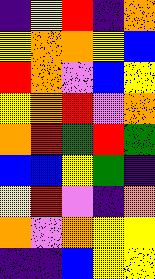[["indigo", "yellow", "red", "indigo", "orange"], ["yellow", "orange", "orange", "yellow", "blue"], ["red", "orange", "violet", "blue", "yellow"], ["yellow", "orange", "red", "violet", "orange"], ["orange", "red", "green", "red", "green"], ["blue", "blue", "yellow", "green", "indigo"], ["yellow", "red", "violet", "indigo", "orange"], ["orange", "violet", "orange", "yellow", "yellow"], ["indigo", "indigo", "blue", "yellow", "yellow"]]